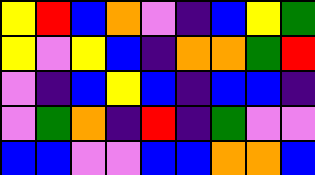[["yellow", "red", "blue", "orange", "violet", "indigo", "blue", "yellow", "green"], ["yellow", "violet", "yellow", "blue", "indigo", "orange", "orange", "green", "red"], ["violet", "indigo", "blue", "yellow", "blue", "indigo", "blue", "blue", "indigo"], ["violet", "green", "orange", "indigo", "red", "indigo", "green", "violet", "violet"], ["blue", "blue", "violet", "violet", "blue", "blue", "orange", "orange", "blue"]]